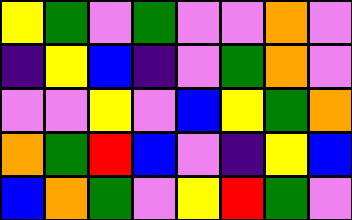[["yellow", "green", "violet", "green", "violet", "violet", "orange", "violet"], ["indigo", "yellow", "blue", "indigo", "violet", "green", "orange", "violet"], ["violet", "violet", "yellow", "violet", "blue", "yellow", "green", "orange"], ["orange", "green", "red", "blue", "violet", "indigo", "yellow", "blue"], ["blue", "orange", "green", "violet", "yellow", "red", "green", "violet"]]